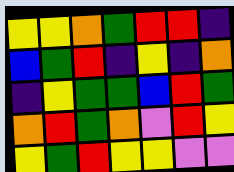[["yellow", "yellow", "orange", "green", "red", "red", "indigo"], ["blue", "green", "red", "indigo", "yellow", "indigo", "orange"], ["indigo", "yellow", "green", "green", "blue", "red", "green"], ["orange", "red", "green", "orange", "violet", "red", "yellow"], ["yellow", "green", "red", "yellow", "yellow", "violet", "violet"]]